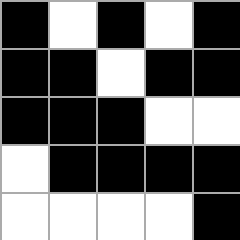[["black", "white", "black", "white", "black"], ["black", "black", "white", "black", "black"], ["black", "black", "black", "white", "white"], ["white", "black", "black", "black", "black"], ["white", "white", "white", "white", "black"]]